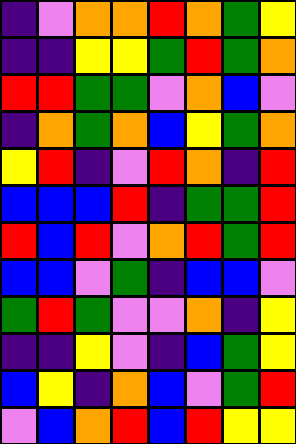[["indigo", "violet", "orange", "orange", "red", "orange", "green", "yellow"], ["indigo", "indigo", "yellow", "yellow", "green", "red", "green", "orange"], ["red", "red", "green", "green", "violet", "orange", "blue", "violet"], ["indigo", "orange", "green", "orange", "blue", "yellow", "green", "orange"], ["yellow", "red", "indigo", "violet", "red", "orange", "indigo", "red"], ["blue", "blue", "blue", "red", "indigo", "green", "green", "red"], ["red", "blue", "red", "violet", "orange", "red", "green", "red"], ["blue", "blue", "violet", "green", "indigo", "blue", "blue", "violet"], ["green", "red", "green", "violet", "violet", "orange", "indigo", "yellow"], ["indigo", "indigo", "yellow", "violet", "indigo", "blue", "green", "yellow"], ["blue", "yellow", "indigo", "orange", "blue", "violet", "green", "red"], ["violet", "blue", "orange", "red", "blue", "red", "yellow", "yellow"]]